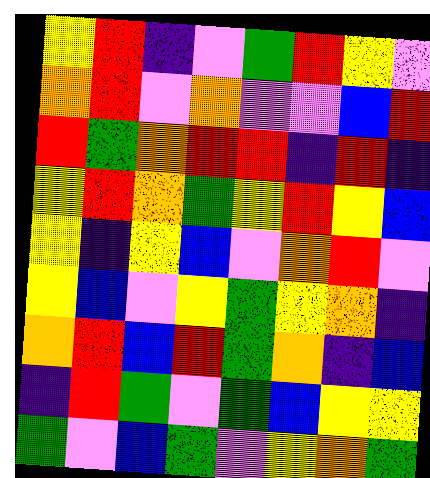[["yellow", "red", "indigo", "violet", "green", "red", "yellow", "violet"], ["orange", "red", "violet", "orange", "violet", "violet", "blue", "red"], ["red", "green", "orange", "red", "red", "indigo", "red", "indigo"], ["yellow", "red", "orange", "green", "yellow", "red", "yellow", "blue"], ["yellow", "indigo", "yellow", "blue", "violet", "orange", "red", "violet"], ["yellow", "blue", "violet", "yellow", "green", "yellow", "orange", "indigo"], ["orange", "red", "blue", "red", "green", "orange", "indigo", "blue"], ["indigo", "red", "green", "violet", "green", "blue", "yellow", "yellow"], ["green", "violet", "blue", "green", "violet", "yellow", "orange", "green"]]